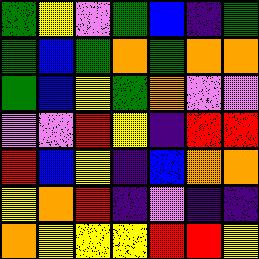[["green", "yellow", "violet", "green", "blue", "indigo", "green"], ["green", "blue", "green", "orange", "green", "orange", "orange"], ["green", "blue", "yellow", "green", "orange", "violet", "violet"], ["violet", "violet", "red", "yellow", "indigo", "red", "red"], ["red", "blue", "yellow", "indigo", "blue", "orange", "orange"], ["yellow", "orange", "red", "indigo", "violet", "indigo", "indigo"], ["orange", "yellow", "yellow", "yellow", "red", "red", "yellow"]]